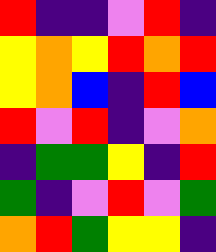[["red", "indigo", "indigo", "violet", "red", "indigo"], ["yellow", "orange", "yellow", "red", "orange", "red"], ["yellow", "orange", "blue", "indigo", "red", "blue"], ["red", "violet", "red", "indigo", "violet", "orange"], ["indigo", "green", "green", "yellow", "indigo", "red"], ["green", "indigo", "violet", "red", "violet", "green"], ["orange", "red", "green", "yellow", "yellow", "indigo"]]